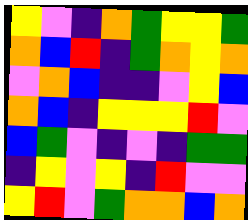[["yellow", "violet", "indigo", "orange", "green", "yellow", "yellow", "green"], ["orange", "blue", "red", "indigo", "green", "orange", "yellow", "orange"], ["violet", "orange", "blue", "indigo", "indigo", "violet", "yellow", "blue"], ["orange", "blue", "indigo", "yellow", "yellow", "yellow", "red", "violet"], ["blue", "green", "violet", "indigo", "violet", "indigo", "green", "green"], ["indigo", "yellow", "violet", "yellow", "indigo", "red", "violet", "violet"], ["yellow", "red", "violet", "green", "orange", "orange", "blue", "orange"]]